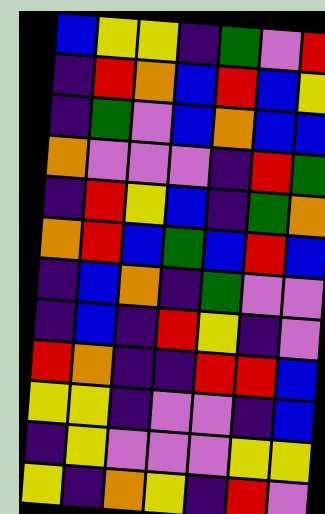[["blue", "yellow", "yellow", "indigo", "green", "violet", "red"], ["indigo", "red", "orange", "blue", "red", "blue", "yellow"], ["indigo", "green", "violet", "blue", "orange", "blue", "blue"], ["orange", "violet", "violet", "violet", "indigo", "red", "green"], ["indigo", "red", "yellow", "blue", "indigo", "green", "orange"], ["orange", "red", "blue", "green", "blue", "red", "blue"], ["indigo", "blue", "orange", "indigo", "green", "violet", "violet"], ["indigo", "blue", "indigo", "red", "yellow", "indigo", "violet"], ["red", "orange", "indigo", "indigo", "red", "red", "blue"], ["yellow", "yellow", "indigo", "violet", "violet", "indigo", "blue"], ["indigo", "yellow", "violet", "violet", "violet", "yellow", "yellow"], ["yellow", "indigo", "orange", "yellow", "indigo", "red", "violet"]]